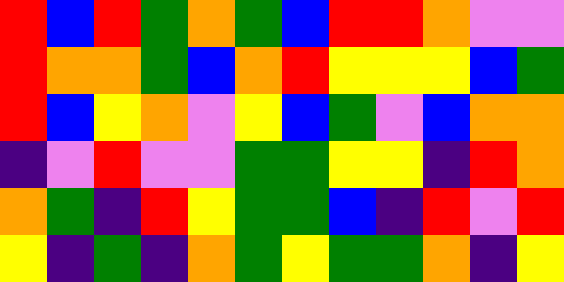[["red", "blue", "red", "green", "orange", "green", "blue", "red", "red", "orange", "violet", "violet"], ["red", "orange", "orange", "green", "blue", "orange", "red", "yellow", "yellow", "yellow", "blue", "green"], ["red", "blue", "yellow", "orange", "violet", "yellow", "blue", "green", "violet", "blue", "orange", "orange"], ["indigo", "violet", "red", "violet", "violet", "green", "green", "yellow", "yellow", "indigo", "red", "orange"], ["orange", "green", "indigo", "red", "yellow", "green", "green", "blue", "indigo", "red", "violet", "red"], ["yellow", "indigo", "green", "indigo", "orange", "green", "yellow", "green", "green", "orange", "indigo", "yellow"]]